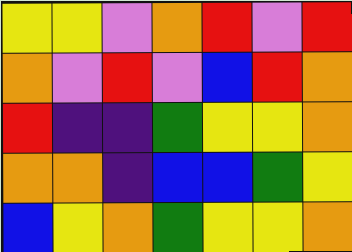[["yellow", "yellow", "violet", "orange", "red", "violet", "red"], ["orange", "violet", "red", "violet", "blue", "red", "orange"], ["red", "indigo", "indigo", "green", "yellow", "yellow", "orange"], ["orange", "orange", "indigo", "blue", "blue", "green", "yellow"], ["blue", "yellow", "orange", "green", "yellow", "yellow", "orange"]]